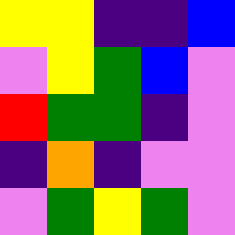[["yellow", "yellow", "indigo", "indigo", "blue"], ["violet", "yellow", "green", "blue", "violet"], ["red", "green", "green", "indigo", "violet"], ["indigo", "orange", "indigo", "violet", "violet"], ["violet", "green", "yellow", "green", "violet"]]